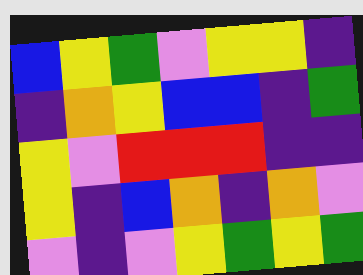[["blue", "yellow", "green", "violet", "yellow", "yellow", "indigo"], ["indigo", "orange", "yellow", "blue", "blue", "indigo", "green"], ["yellow", "violet", "red", "red", "red", "indigo", "indigo"], ["yellow", "indigo", "blue", "orange", "indigo", "orange", "violet"], ["violet", "indigo", "violet", "yellow", "green", "yellow", "green"]]